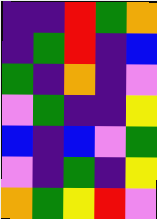[["indigo", "indigo", "red", "green", "orange"], ["indigo", "green", "red", "indigo", "blue"], ["green", "indigo", "orange", "indigo", "violet"], ["violet", "green", "indigo", "indigo", "yellow"], ["blue", "indigo", "blue", "violet", "green"], ["violet", "indigo", "green", "indigo", "yellow"], ["orange", "green", "yellow", "red", "violet"]]